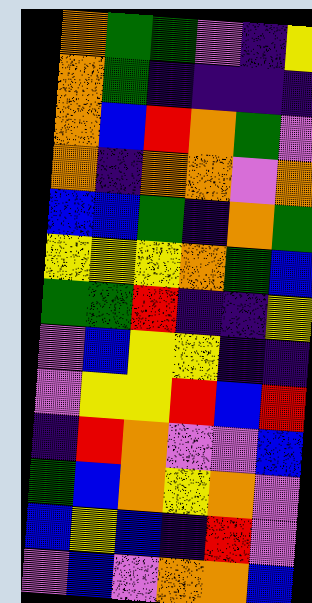[["orange", "green", "green", "violet", "indigo", "yellow"], ["orange", "green", "indigo", "indigo", "indigo", "indigo"], ["orange", "blue", "red", "orange", "green", "violet"], ["orange", "indigo", "orange", "orange", "violet", "orange"], ["blue", "blue", "green", "indigo", "orange", "green"], ["yellow", "yellow", "yellow", "orange", "green", "blue"], ["green", "green", "red", "indigo", "indigo", "yellow"], ["violet", "blue", "yellow", "yellow", "indigo", "indigo"], ["violet", "yellow", "yellow", "red", "blue", "red"], ["indigo", "red", "orange", "violet", "violet", "blue"], ["green", "blue", "orange", "yellow", "orange", "violet"], ["blue", "yellow", "blue", "indigo", "red", "violet"], ["violet", "blue", "violet", "orange", "orange", "blue"]]